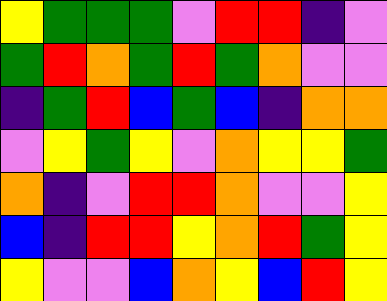[["yellow", "green", "green", "green", "violet", "red", "red", "indigo", "violet"], ["green", "red", "orange", "green", "red", "green", "orange", "violet", "violet"], ["indigo", "green", "red", "blue", "green", "blue", "indigo", "orange", "orange"], ["violet", "yellow", "green", "yellow", "violet", "orange", "yellow", "yellow", "green"], ["orange", "indigo", "violet", "red", "red", "orange", "violet", "violet", "yellow"], ["blue", "indigo", "red", "red", "yellow", "orange", "red", "green", "yellow"], ["yellow", "violet", "violet", "blue", "orange", "yellow", "blue", "red", "yellow"]]